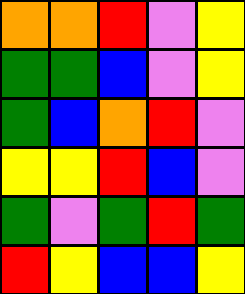[["orange", "orange", "red", "violet", "yellow"], ["green", "green", "blue", "violet", "yellow"], ["green", "blue", "orange", "red", "violet"], ["yellow", "yellow", "red", "blue", "violet"], ["green", "violet", "green", "red", "green"], ["red", "yellow", "blue", "blue", "yellow"]]